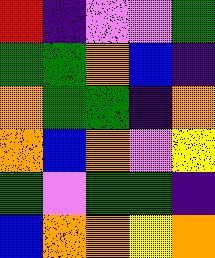[["red", "indigo", "violet", "violet", "green"], ["green", "green", "orange", "blue", "indigo"], ["orange", "green", "green", "indigo", "orange"], ["orange", "blue", "orange", "violet", "yellow"], ["green", "violet", "green", "green", "indigo"], ["blue", "orange", "orange", "yellow", "orange"]]